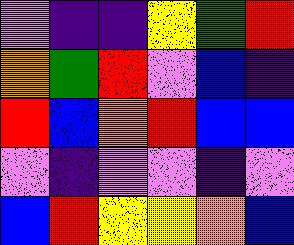[["violet", "indigo", "indigo", "yellow", "green", "red"], ["orange", "green", "red", "violet", "blue", "indigo"], ["red", "blue", "orange", "red", "blue", "blue"], ["violet", "indigo", "violet", "violet", "indigo", "violet"], ["blue", "red", "yellow", "yellow", "orange", "blue"]]